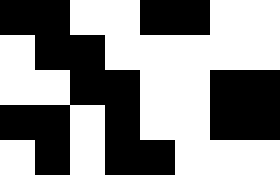[["black", "black", "white", "white", "black", "black", "white", "white"], ["white", "black", "black", "white", "white", "white", "white", "white"], ["white", "white", "black", "black", "white", "white", "black", "black"], ["black", "black", "white", "black", "white", "white", "black", "black"], ["white", "black", "white", "black", "black", "white", "white", "white"]]